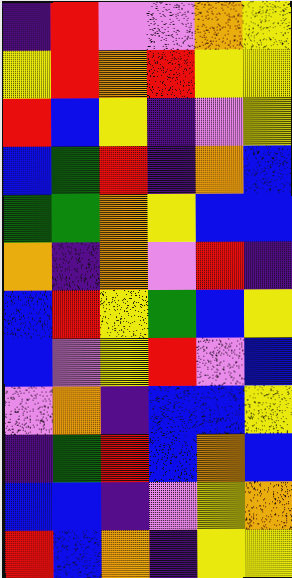[["indigo", "red", "violet", "violet", "orange", "yellow"], ["yellow", "red", "orange", "red", "yellow", "yellow"], ["red", "blue", "yellow", "indigo", "violet", "yellow"], ["blue", "green", "red", "indigo", "orange", "blue"], ["green", "green", "orange", "yellow", "blue", "blue"], ["orange", "indigo", "orange", "violet", "red", "indigo"], ["blue", "red", "yellow", "green", "blue", "yellow"], ["blue", "violet", "yellow", "red", "violet", "blue"], ["violet", "orange", "indigo", "blue", "blue", "yellow"], ["indigo", "green", "red", "blue", "orange", "blue"], ["blue", "blue", "indigo", "violet", "yellow", "orange"], ["red", "blue", "orange", "indigo", "yellow", "yellow"]]